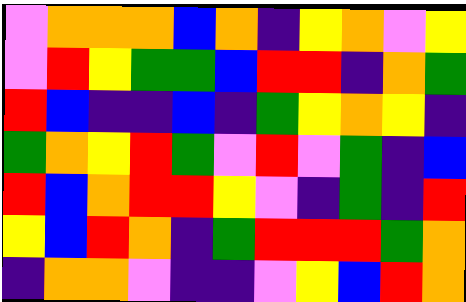[["violet", "orange", "orange", "orange", "blue", "orange", "indigo", "yellow", "orange", "violet", "yellow"], ["violet", "red", "yellow", "green", "green", "blue", "red", "red", "indigo", "orange", "green"], ["red", "blue", "indigo", "indigo", "blue", "indigo", "green", "yellow", "orange", "yellow", "indigo"], ["green", "orange", "yellow", "red", "green", "violet", "red", "violet", "green", "indigo", "blue"], ["red", "blue", "orange", "red", "red", "yellow", "violet", "indigo", "green", "indigo", "red"], ["yellow", "blue", "red", "orange", "indigo", "green", "red", "red", "red", "green", "orange"], ["indigo", "orange", "orange", "violet", "indigo", "indigo", "violet", "yellow", "blue", "red", "orange"]]